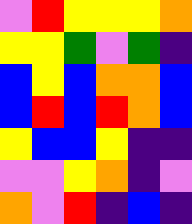[["violet", "red", "yellow", "yellow", "yellow", "orange"], ["yellow", "yellow", "green", "violet", "green", "indigo"], ["blue", "yellow", "blue", "orange", "orange", "blue"], ["blue", "red", "blue", "red", "orange", "blue"], ["yellow", "blue", "blue", "yellow", "indigo", "indigo"], ["violet", "violet", "yellow", "orange", "indigo", "violet"], ["orange", "violet", "red", "indigo", "blue", "indigo"]]